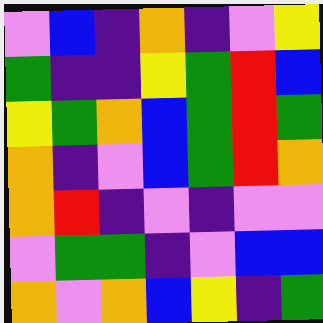[["violet", "blue", "indigo", "orange", "indigo", "violet", "yellow"], ["green", "indigo", "indigo", "yellow", "green", "red", "blue"], ["yellow", "green", "orange", "blue", "green", "red", "green"], ["orange", "indigo", "violet", "blue", "green", "red", "orange"], ["orange", "red", "indigo", "violet", "indigo", "violet", "violet"], ["violet", "green", "green", "indigo", "violet", "blue", "blue"], ["orange", "violet", "orange", "blue", "yellow", "indigo", "green"]]